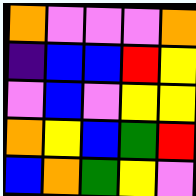[["orange", "violet", "violet", "violet", "orange"], ["indigo", "blue", "blue", "red", "yellow"], ["violet", "blue", "violet", "yellow", "yellow"], ["orange", "yellow", "blue", "green", "red"], ["blue", "orange", "green", "yellow", "violet"]]